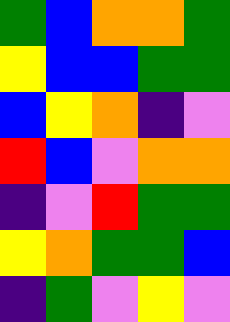[["green", "blue", "orange", "orange", "green"], ["yellow", "blue", "blue", "green", "green"], ["blue", "yellow", "orange", "indigo", "violet"], ["red", "blue", "violet", "orange", "orange"], ["indigo", "violet", "red", "green", "green"], ["yellow", "orange", "green", "green", "blue"], ["indigo", "green", "violet", "yellow", "violet"]]